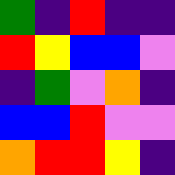[["green", "indigo", "red", "indigo", "indigo"], ["red", "yellow", "blue", "blue", "violet"], ["indigo", "green", "violet", "orange", "indigo"], ["blue", "blue", "red", "violet", "violet"], ["orange", "red", "red", "yellow", "indigo"]]